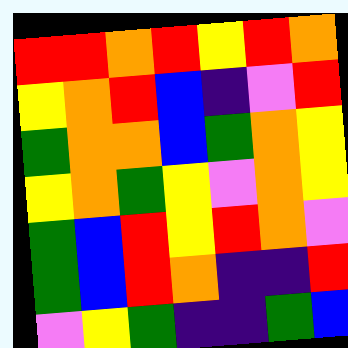[["red", "red", "orange", "red", "yellow", "red", "orange"], ["yellow", "orange", "red", "blue", "indigo", "violet", "red"], ["green", "orange", "orange", "blue", "green", "orange", "yellow"], ["yellow", "orange", "green", "yellow", "violet", "orange", "yellow"], ["green", "blue", "red", "yellow", "red", "orange", "violet"], ["green", "blue", "red", "orange", "indigo", "indigo", "red"], ["violet", "yellow", "green", "indigo", "indigo", "green", "blue"]]